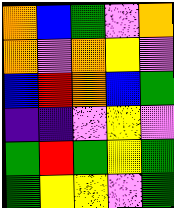[["orange", "blue", "green", "violet", "orange"], ["orange", "violet", "orange", "yellow", "violet"], ["blue", "red", "orange", "blue", "green"], ["indigo", "indigo", "violet", "yellow", "violet"], ["green", "red", "green", "yellow", "green"], ["green", "yellow", "yellow", "violet", "green"]]